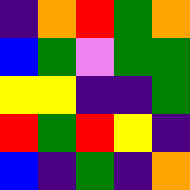[["indigo", "orange", "red", "green", "orange"], ["blue", "green", "violet", "green", "green"], ["yellow", "yellow", "indigo", "indigo", "green"], ["red", "green", "red", "yellow", "indigo"], ["blue", "indigo", "green", "indigo", "orange"]]